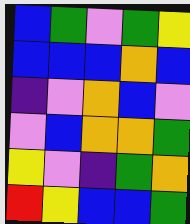[["blue", "green", "violet", "green", "yellow"], ["blue", "blue", "blue", "orange", "blue"], ["indigo", "violet", "orange", "blue", "violet"], ["violet", "blue", "orange", "orange", "green"], ["yellow", "violet", "indigo", "green", "orange"], ["red", "yellow", "blue", "blue", "green"]]